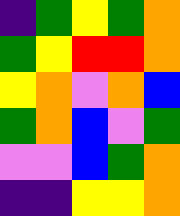[["indigo", "green", "yellow", "green", "orange"], ["green", "yellow", "red", "red", "orange"], ["yellow", "orange", "violet", "orange", "blue"], ["green", "orange", "blue", "violet", "green"], ["violet", "violet", "blue", "green", "orange"], ["indigo", "indigo", "yellow", "yellow", "orange"]]